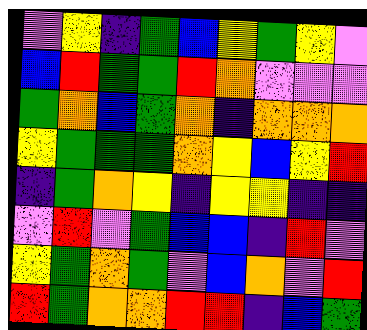[["violet", "yellow", "indigo", "green", "blue", "yellow", "green", "yellow", "violet"], ["blue", "red", "green", "green", "red", "orange", "violet", "violet", "violet"], ["green", "orange", "blue", "green", "orange", "indigo", "orange", "orange", "orange"], ["yellow", "green", "green", "green", "orange", "yellow", "blue", "yellow", "red"], ["indigo", "green", "orange", "yellow", "indigo", "yellow", "yellow", "indigo", "indigo"], ["violet", "red", "violet", "green", "blue", "blue", "indigo", "red", "violet"], ["yellow", "green", "orange", "green", "violet", "blue", "orange", "violet", "red"], ["red", "green", "orange", "orange", "red", "red", "indigo", "blue", "green"]]